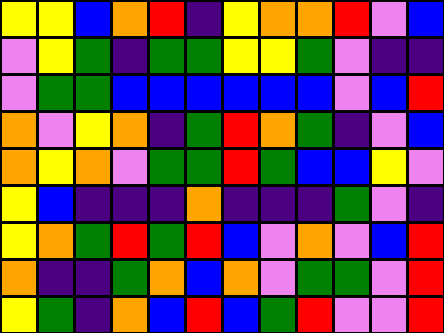[["yellow", "yellow", "blue", "orange", "red", "indigo", "yellow", "orange", "orange", "red", "violet", "blue"], ["violet", "yellow", "green", "indigo", "green", "green", "yellow", "yellow", "green", "violet", "indigo", "indigo"], ["violet", "green", "green", "blue", "blue", "blue", "blue", "blue", "blue", "violet", "blue", "red"], ["orange", "violet", "yellow", "orange", "indigo", "green", "red", "orange", "green", "indigo", "violet", "blue"], ["orange", "yellow", "orange", "violet", "green", "green", "red", "green", "blue", "blue", "yellow", "violet"], ["yellow", "blue", "indigo", "indigo", "indigo", "orange", "indigo", "indigo", "indigo", "green", "violet", "indigo"], ["yellow", "orange", "green", "red", "green", "red", "blue", "violet", "orange", "violet", "blue", "red"], ["orange", "indigo", "indigo", "green", "orange", "blue", "orange", "violet", "green", "green", "violet", "red"], ["yellow", "green", "indigo", "orange", "blue", "red", "blue", "green", "red", "violet", "violet", "red"]]